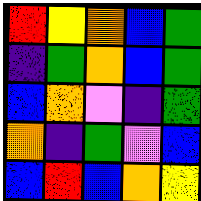[["red", "yellow", "orange", "blue", "green"], ["indigo", "green", "orange", "blue", "green"], ["blue", "orange", "violet", "indigo", "green"], ["orange", "indigo", "green", "violet", "blue"], ["blue", "red", "blue", "orange", "yellow"]]